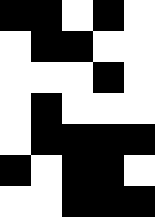[["black", "black", "white", "black", "white"], ["white", "black", "black", "white", "white"], ["white", "white", "white", "black", "white"], ["white", "black", "white", "white", "white"], ["white", "black", "black", "black", "black"], ["black", "white", "black", "black", "white"], ["white", "white", "black", "black", "black"]]